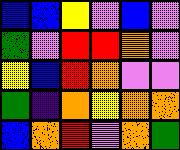[["blue", "blue", "yellow", "violet", "blue", "violet"], ["green", "violet", "red", "red", "orange", "violet"], ["yellow", "blue", "red", "orange", "violet", "violet"], ["green", "indigo", "orange", "yellow", "orange", "orange"], ["blue", "orange", "red", "violet", "orange", "green"]]